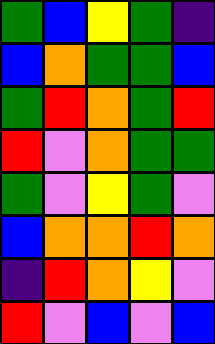[["green", "blue", "yellow", "green", "indigo"], ["blue", "orange", "green", "green", "blue"], ["green", "red", "orange", "green", "red"], ["red", "violet", "orange", "green", "green"], ["green", "violet", "yellow", "green", "violet"], ["blue", "orange", "orange", "red", "orange"], ["indigo", "red", "orange", "yellow", "violet"], ["red", "violet", "blue", "violet", "blue"]]